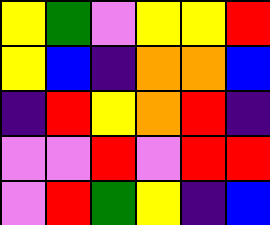[["yellow", "green", "violet", "yellow", "yellow", "red"], ["yellow", "blue", "indigo", "orange", "orange", "blue"], ["indigo", "red", "yellow", "orange", "red", "indigo"], ["violet", "violet", "red", "violet", "red", "red"], ["violet", "red", "green", "yellow", "indigo", "blue"]]